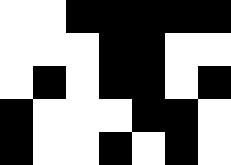[["white", "white", "black", "black", "black", "black", "black"], ["white", "white", "white", "black", "black", "white", "white"], ["white", "black", "white", "black", "black", "white", "black"], ["black", "white", "white", "white", "black", "black", "white"], ["black", "white", "white", "black", "white", "black", "white"]]